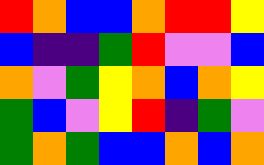[["red", "orange", "blue", "blue", "orange", "red", "red", "yellow"], ["blue", "indigo", "indigo", "green", "red", "violet", "violet", "blue"], ["orange", "violet", "green", "yellow", "orange", "blue", "orange", "yellow"], ["green", "blue", "violet", "yellow", "red", "indigo", "green", "violet"], ["green", "orange", "green", "blue", "blue", "orange", "blue", "orange"]]